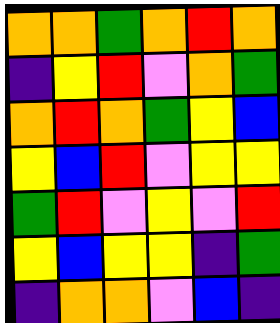[["orange", "orange", "green", "orange", "red", "orange"], ["indigo", "yellow", "red", "violet", "orange", "green"], ["orange", "red", "orange", "green", "yellow", "blue"], ["yellow", "blue", "red", "violet", "yellow", "yellow"], ["green", "red", "violet", "yellow", "violet", "red"], ["yellow", "blue", "yellow", "yellow", "indigo", "green"], ["indigo", "orange", "orange", "violet", "blue", "indigo"]]